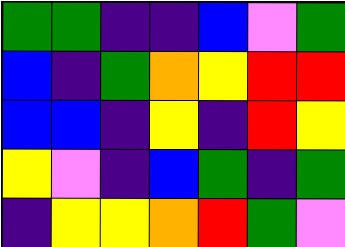[["green", "green", "indigo", "indigo", "blue", "violet", "green"], ["blue", "indigo", "green", "orange", "yellow", "red", "red"], ["blue", "blue", "indigo", "yellow", "indigo", "red", "yellow"], ["yellow", "violet", "indigo", "blue", "green", "indigo", "green"], ["indigo", "yellow", "yellow", "orange", "red", "green", "violet"]]